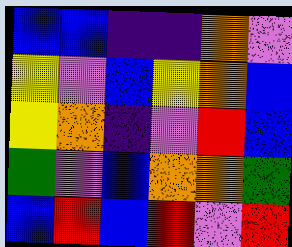[["blue", "blue", "indigo", "indigo", "orange", "violet"], ["yellow", "violet", "blue", "yellow", "orange", "blue"], ["yellow", "orange", "indigo", "violet", "red", "blue"], ["green", "violet", "blue", "orange", "orange", "green"], ["blue", "red", "blue", "red", "violet", "red"]]